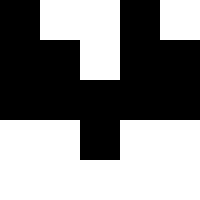[["black", "white", "white", "black", "white"], ["black", "black", "white", "black", "black"], ["black", "black", "black", "black", "black"], ["white", "white", "black", "white", "white"], ["white", "white", "white", "white", "white"]]